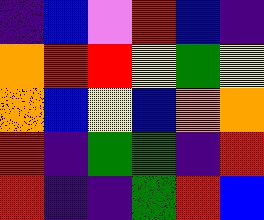[["indigo", "blue", "violet", "red", "blue", "indigo"], ["orange", "red", "red", "yellow", "green", "yellow"], ["orange", "blue", "yellow", "blue", "orange", "orange"], ["red", "indigo", "green", "green", "indigo", "red"], ["red", "indigo", "indigo", "green", "red", "blue"]]